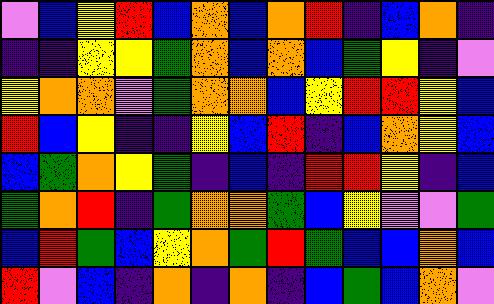[["violet", "blue", "yellow", "red", "blue", "orange", "blue", "orange", "red", "indigo", "blue", "orange", "indigo"], ["indigo", "indigo", "yellow", "yellow", "green", "orange", "blue", "orange", "blue", "green", "yellow", "indigo", "violet"], ["yellow", "orange", "orange", "violet", "green", "orange", "orange", "blue", "yellow", "red", "red", "yellow", "blue"], ["red", "blue", "yellow", "indigo", "indigo", "yellow", "blue", "red", "indigo", "blue", "orange", "yellow", "blue"], ["blue", "green", "orange", "yellow", "green", "indigo", "blue", "indigo", "red", "red", "yellow", "indigo", "blue"], ["green", "orange", "red", "indigo", "green", "orange", "orange", "green", "blue", "yellow", "violet", "violet", "green"], ["blue", "red", "green", "blue", "yellow", "orange", "green", "red", "green", "blue", "blue", "orange", "blue"], ["red", "violet", "blue", "indigo", "orange", "indigo", "orange", "indigo", "blue", "green", "blue", "orange", "violet"]]